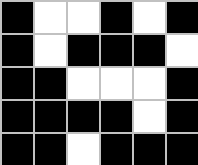[["black", "white", "white", "black", "white", "black"], ["black", "white", "black", "black", "black", "white"], ["black", "black", "white", "white", "white", "black"], ["black", "black", "black", "black", "white", "black"], ["black", "black", "white", "black", "black", "black"]]